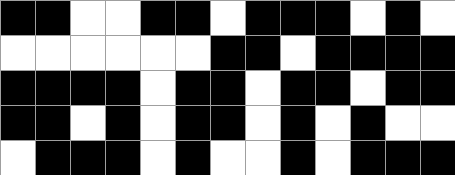[["black", "black", "white", "white", "black", "black", "white", "black", "black", "black", "white", "black", "white"], ["white", "white", "white", "white", "white", "white", "black", "black", "white", "black", "black", "black", "black"], ["black", "black", "black", "black", "white", "black", "black", "white", "black", "black", "white", "black", "black"], ["black", "black", "white", "black", "white", "black", "black", "white", "black", "white", "black", "white", "white"], ["white", "black", "black", "black", "white", "black", "white", "white", "black", "white", "black", "black", "black"]]